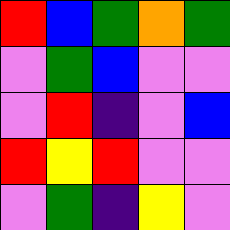[["red", "blue", "green", "orange", "green"], ["violet", "green", "blue", "violet", "violet"], ["violet", "red", "indigo", "violet", "blue"], ["red", "yellow", "red", "violet", "violet"], ["violet", "green", "indigo", "yellow", "violet"]]